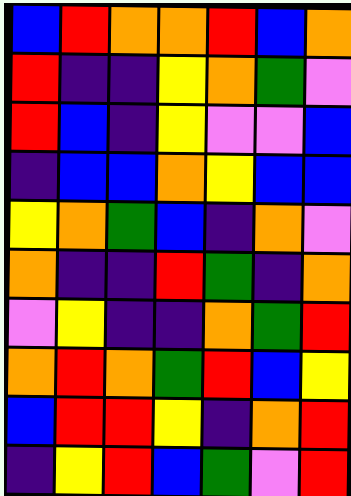[["blue", "red", "orange", "orange", "red", "blue", "orange"], ["red", "indigo", "indigo", "yellow", "orange", "green", "violet"], ["red", "blue", "indigo", "yellow", "violet", "violet", "blue"], ["indigo", "blue", "blue", "orange", "yellow", "blue", "blue"], ["yellow", "orange", "green", "blue", "indigo", "orange", "violet"], ["orange", "indigo", "indigo", "red", "green", "indigo", "orange"], ["violet", "yellow", "indigo", "indigo", "orange", "green", "red"], ["orange", "red", "orange", "green", "red", "blue", "yellow"], ["blue", "red", "red", "yellow", "indigo", "orange", "red"], ["indigo", "yellow", "red", "blue", "green", "violet", "red"]]